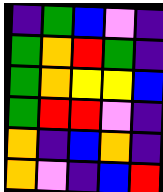[["indigo", "green", "blue", "violet", "indigo"], ["green", "orange", "red", "green", "indigo"], ["green", "orange", "yellow", "yellow", "blue"], ["green", "red", "red", "violet", "indigo"], ["orange", "indigo", "blue", "orange", "indigo"], ["orange", "violet", "indigo", "blue", "red"]]